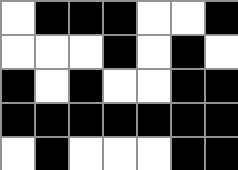[["white", "black", "black", "black", "white", "white", "black"], ["white", "white", "white", "black", "white", "black", "white"], ["black", "white", "black", "white", "white", "black", "black"], ["black", "black", "black", "black", "black", "black", "black"], ["white", "black", "white", "white", "white", "black", "black"]]